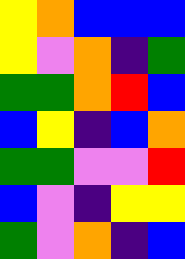[["yellow", "orange", "blue", "blue", "blue"], ["yellow", "violet", "orange", "indigo", "green"], ["green", "green", "orange", "red", "blue"], ["blue", "yellow", "indigo", "blue", "orange"], ["green", "green", "violet", "violet", "red"], ["blue", "violet", "indigo", "yellow", "yellow"], ["green", "violet", "orange", "indigo", "blue"]]